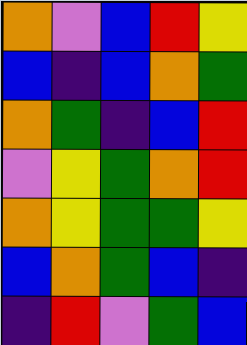[["orange", "violet", "blue", "red", "yellow"], ["blue", "indigo", "blue", "orange", "green"], ["orange", "green", "indigo", "blue", "red"], ["violet", "yellow", "green", "orange", "red"], ["orange", "yellow", "green", "green", "yellow"], ["blue", "orange", "green", "blue", "indigo"], ["indigo", "red", "violet", "green", "blue"]]